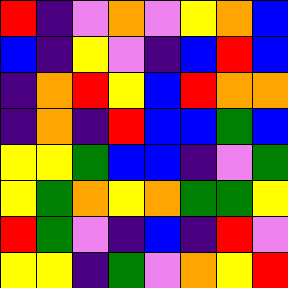[["red", "indigo", "violet", "orange", "violet", "yellow", "orange", "blue"], ["blue", "indigo", "yellow", "violet", "indigo", "blue", "red", "blue"], ["indigo", "orange", "red", "yellow", "blue", "red", "orange", "orange"], ["indigo", "orange", "indigo", "red", "blue", "blue", "green", "blue"], ["yellow", "yellow", "green", "blue", "blue", "indigo", "violet", "green"], ["yellow", "green", "orange", "yellow", "orange", "green", "green", "yellow"], ["red", "green", "violet", "indigo", "blue", "indigo", "red", "violet"], ["yellow", "yellow", "indigo", "green", "violet", "orange", "yellow", "red"]]